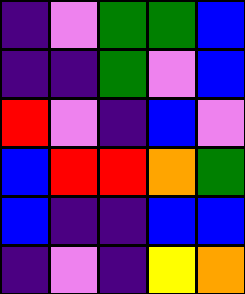[["indigo", "violet", "green", "green", "blue"], ["indigo", "indigo", "green", "violet", "blue"], ["red", "violet", "indigo", "blue", "violet"], ["blue", "red", "red", "orange", "green"], ["blue", "indigo", "indigo", "blue", "blue"], ["indigo", "violet", "indigo", "yellow", "orange"]]